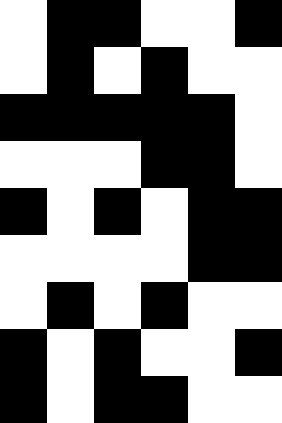[["white", "black", "black", "white", "white", "black"], ["white", "black", "white", "black", "white", "white"], ["black", "black", "black", "black", "black", "white"], ["white", "white", "white", "black", "black", "white"], ["black", "white", "black", "white", "black", "black"], ["white", "white", "white", "white", "black", "black"], ["white", "black", "white", "black", "white", "white"], ["black", "white", "black", "white", "white", "black"], ["black", "white", "black", "black", "white", "white"]]